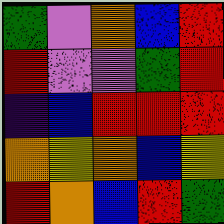[["green", "violet", "orange", "blue", "red"], ["red", "violet", "violet", "green", "red"], ["indigo", "blue", "red", "red", "red"], ["orange", "yellow", "orange", "blue", "yellow"], ["red", "orange", "blue", "red", "green"]]